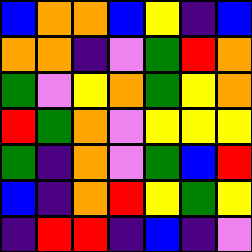[["blue", "orange", "orange", "blue", "yellow", "indigo", "blue"], ["orange", "orange", "indigo", "violet", "green", "red", "orange"], ["green", "violet", "yellow", "orange", "green", "yellow", "orange"], ["red", "green", "orange", "violet", "yellow", "yellow", "yellow"], ["green", "indigo", "orange", "violet", "green", "blue", "red"], ["blue", "indigo", "orange", "red", "yellow", "green", "yellow"], ["indigo", "red", "red", "indigo", "blue", "indigo", "violet"]]